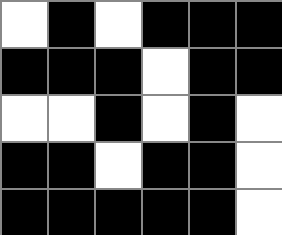[["white", "black", "white", "black", "black", "black"], ["black", "black", "black", "white", "black", "black"], ["white", "white", "black", "white", "black", "white"], ["black", "black", "white", "black", "black", "white"], ["black", "black", "black", "black", "black", "white"]]